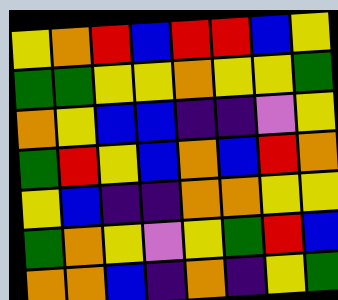[["yellow", "orange", "red", "blue", "red", "red", "blue", "yellow"], ["green", "green", "yellow", "yellow", "orange", "yellow", "yellow", "green"], ["orange", "yellow", "blue", "blue", "indigo", "indigo", "violet", "yellow"], ["green", "red", "yellow", "blue", "orange", "blue", "red", "orange"], ["yellow", "blue", "indigo", "indigo", "orange", "orange", "yellow", "yellow"], ["green", "orange", "yellow", "violet", "yellow", "green", "red", "blue"], ["orange", "orange", "blue", "indigo", "orange", "indigo", "yellow", "green"]]